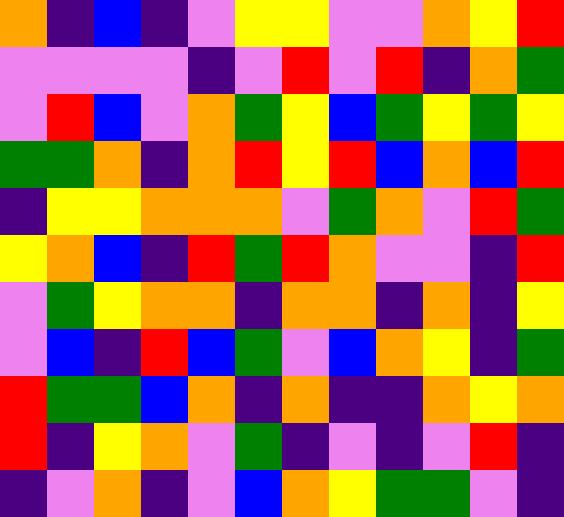[["orange", "indigo", "blue", "indigo", "violet", "yellow", "yellow", "violet", "violet", "orange", "yellow", "red"], ["violet", "violet", "violet", "violet", "indigo", "violet", "red", "violet", "red", "indigo", "orange", "green"], ["violet", "red", "blue", "violet", "orange", "green", "yellow", "blue", "green", "yellow", "green", "yellow"], ["green", "green", "orange", "indigo", "orange", "red", "yellow", "red", "blue", "orange", "blue", "red"], ["indigo", "yellow", "yellow", "orange", "orange", "orange", "violet", "green", "orange", "violet", "red", "green"], ["yellow", "orange", "blue", "indigo", "red", "green", "red", "orange", "violet", "violet", "indigo", "red"], ["violet", "green", "yellow", "orange", "orange", "indigo", "orange", "orange", "indigo", "orange", "indigo", "yellow"], ["violet", "blue", "indigo", "red", "blue", "green", "violet", "blue", "orange", "yellow", "indigo", "green"], ["red", "green", "green", "blue", "orange", "indigo", "orange", "indigo", "indigo", "orange", "yellow", "orange"], ["red", "indigo", "yellow", "orange", "violet", "green", "indigo", "violet", "indigo", "violet", "red", "indigo"], ["indigo", "violet", "orange", "indigo", "violet", "blue", "orange", "yellow", "green", "green", "violet", "indigo"]]